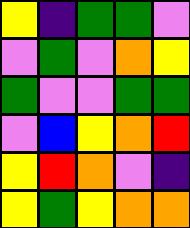[["yellow", "indigo", "green", "green", "violet"], ["violet", "green", "violet", "orange", "yellow"], ["green", "violet", "violet", "green", "green"], ["violet", "blue", "yellow", "orange", "red"], ["yellow", "red", "orange", "violet", "indigo"], ["yellow", "green", "yellow", "orange", "orange"]]